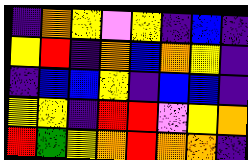[["indigo", "orange", "yellow", "violet", "yellow", "indigo", "blue", "indigo"], ["yellow", "red", "indigo", "orange", "blue", "orange", "yellow", "indigo"], ["indigo", "blue", "blue", "yellow", "indigo", "blue", "blue", "indigo"], ["yellow", "yellow", "indigo", "red", "red", "violet", "yellow", "orange"], ["red", "green", "yellow", "orange", "red", "orange", "orange", "indigo"]]